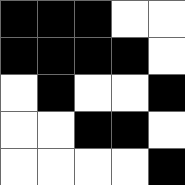[["black", "black", "black", "white", "white"], ["black", "black", "black", "black", "white"], ["white", "black", "white", "white", "black"], ["white", "white", "black", "black", "white"], ["white", "white", "white", "white", "black"]]